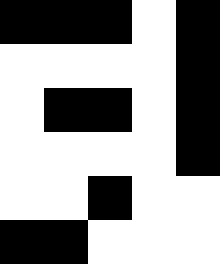[["black", "black", "black", "white", "black"], ["white", "white", "white", "white", "black"], ["white", "black", "black", "white", "black"], ["white", "white", "white", "white", "black"], ["white", "white", "black", "white", "white"], ["black", "black", "white", "white", "white"]]